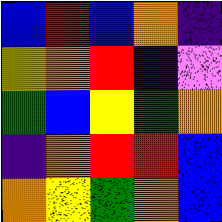[["blue", "red", "blue", "orange", "indigo"], ["yellow", "orange", "red", "indigo", "violet"], ["green", "blue", "yellow", "green", "orange"], ["indigo", "orange", "red", "red", "blue"], ["orange", "yellow", "green", "orange", "blue"]]